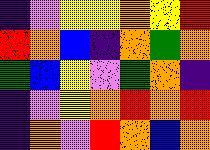[["indigo", "violet", "yellow", "yellow", "orange", "yellow", "red"], ["red", "orange", "blue", "indigo", "orange", "green", "orange"], ["green", "blue", "yellow", "violet", "green", "orange", "indigo"], ["indigo", "violet", "yellow", "orange", "red", "orange", "red"], ["indigo", "orange", "violet", "red", "orange", "blue", "orange"]]